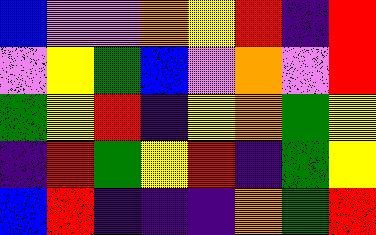[["blue", "violet", "violet", "orange", "yellow", "red", "indigo", "red"], ["violet", "yellow", "green", "blue", "violet", "orange", "violet", "red"], ["green", "yellow", "red", "indigo", "yellow", "orange", "green", "yellow"], ["indigo", "red", "green", "yellow", "red", "indigo", "green", "yellow"], ["blue", "red", "indigo", "indigo", "indigo", "orange", "green", "red"]]